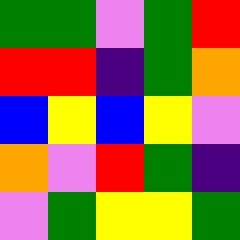[["green", "green", "violet", "green", "red"], ["red", "red", "indigo", "green", "orange"], ["blue", "yellow", "blue", "yellow", "violet"], ["orange", "violet", "red", "green", "indigo"], ["violet", "green", "yellow", "yellow", "green"]]